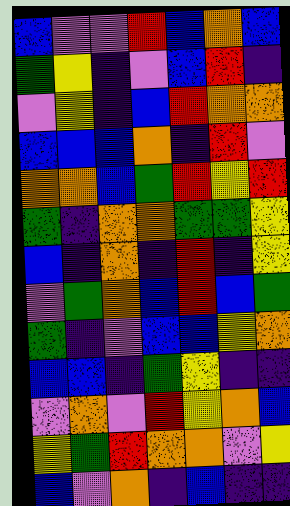[["blue", "violet", "violet", "red", "blue", "orange", "blue"], ["green", "yellow", "indigo", "violet", "blue", "red", "indigo"], ["violet", "yellow", "indigo", "blue", "red", "orange", "orange"], ["blue", "blue", "blue", "orange", "indigo", "red", "violet"], ["orange", "orange", "blue", "green", "red", "yellow", "red"], ["green", "indigo", "orange", "orange", "green", "green", "yellow"], ["blue", "indigo", "orange", "indigo", "red", "indigo", "yellow"], ["violet", "green", "orange", "blue", "red", "blue", "green"], ["green", "indigo", "violet", "blue", "blue", "yellow", "orange"], ["blue", "blue", "indigo", "green", "yellow", "indigo", "indigo"], ["violet", "orange", "violet", "red", "yellow", "orange", "blue"], ["yellow", "green", "red", "orange", "orange", "violet", "yellow"], ["blue", "violet", "orange", "indigo", "blue", "indigo", "indigo"]]